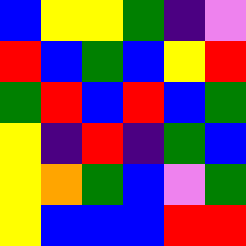[["blue", "yellow", "yellow", "green", "indigo", "violet"], ["red", "blue", "green", "blue", "yellow", "red"], ["green", "red", "blue", "red", "blue", "green"], ["yellow", "indigo", "red", "indigo", "green", "blue"], ["yellow", "orange", "green", "blue", "violet", "green"], ["yellow", "blue", "blue", "blue", "red", "red"]]